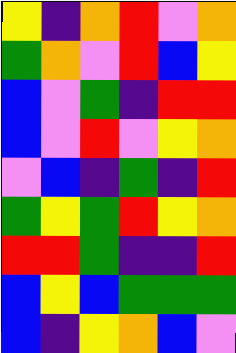[["yellow", "indigo", "orange", "red", "violet", "orange"], ["green", "orange", "violet", "red", "blue", "yellow"], ["blue", "violet", "green", "indigo", "red", "red"], ["blue", "violet", "red", "violet", "yellow", "orange"], ["violet", "blue", "indigo", "green", "indigo", "red"], ["green", "yellow", "green", "red", "yellow", "orange"], ["red", "red", "green", "indigo", "indigo", "red"], ["blue", "yellow", "blue", "green", "green", "green"], ["blue", "indigo", "yellow", "orange", "blue", "violet"]]